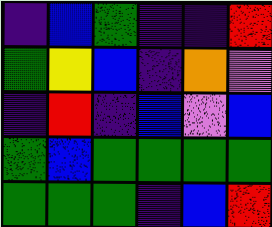[["indigo", "blue", "green", "indigo", "indigo", "red"], ["green", "yellow", "blue", "indigo", "orange", "violet"], ["indigo", "red", "indigo", "blue", "violet", "blue"], ["green", "blue", "green", "green", "green", "green"], ["green", "green", "green", "indigo", "blue", "red"]]